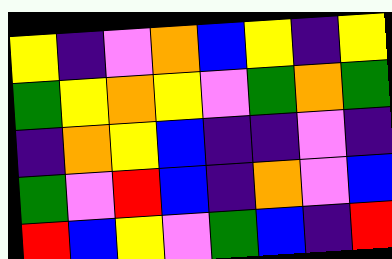[["yellow", "indigo", "violet", "orange", "blue", "yellow", "indigo", "yellow"], ["green", "yellow", "orange", "yellow", "violet", "green", "orange", "green"], ["indigo", "orange", "yellow", "blue", "indigo", "indigo", "violet", "indigo"], ["green", "violet", "red", "blue", "indigo", "orange", "violet", "blue"], ["red", "blue", "yellow", "violet", "green", "blue", "indigo", "red"]]